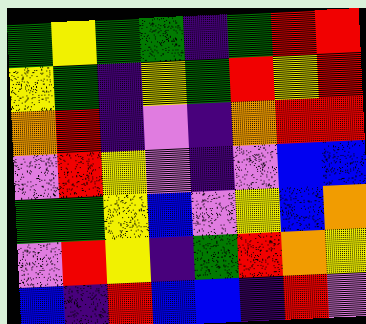[["green", "yellow", "green", "green", "indigo", "green", "red", "red"], ["yellow", "green", "indigo", "yellow", "green", "red", "yellow", "red"], ["orange", "red", "indigo", "violet", "indigo", "orange", "red", "red"], ["violet", "red", "yellow", "violet", "indigo", "violet", "blue", "blue"], ["green", "green", "yellow", "blue", "violet", "yellow", "blue", "orange"], ["violet", "red", "yellow", "indigo", "green", "red", "orange", "yellow"], ["blue", "indigo", "red", "blue", "blue", "indigo", "red", "violet"]]